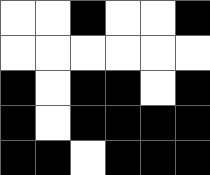[["white", "white", "black", "white", "white", "black"], ["white", "white", "white", "white", "white", "white"], ["black", "white", "black", "black", "white", "black"], ["black", "white", "black", "black", "black", "black"], ["black", "black", "white", "black", "black", "black"]]